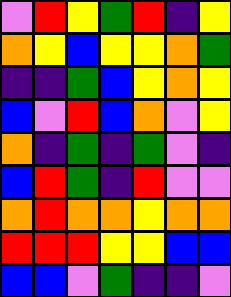[["violet", "red", "yellow", "green", "red", "indigo", "yellow"], ["orange", "yellow", "blue", "yellow", "yellow", "orange", "green"], ["indigo", "indigo", "green", "blue", "yellow", "orange", "yellow"], ["blue", "violet", "red", "blue", "orange", "violet", "yellow"], ["orange", "indigo", "green", "indigo", "green", "violet", "indigo"], ["blue", "red", "green", "indigo", "red", "violet", "violet"], ["orange", "red", "orange", "orange", "yellow", "orange", "orange"], ["red", "red", "red", "yellow", "yellow", "blue", "blue"], ["blue", "blue", "violet", "green", "indigo", "indigo", "violet"]]